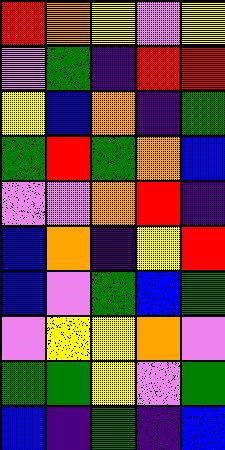[["red", "orange", "yellow", "violet", "yellow"], ["violet", "green", "indigo", "red", "red"], ["yellow", "blue", "orange", "indigo", "green"], ["green", "red", "green", "orange", "blue"], ["violet", "violet", "orange", "red", "indigo"], ["blue", "orange", "indigo", "yellow", "red"], ["blue", "violet", "green", "blue", "green"], ["violet", "yellow", "yellow", "orange", "violet"], ["green", "green", "yellow", "violet", "green"], ["blue", "indigo", "green", "indigo", "blue"]]